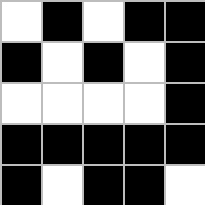[["white", "black", "white", "black", "black"], ["black", "white", "black", "white", "black"], ["white", "white", "white", "white", "black"], ["black", "black", "black", "black", "black"], ["black", "white", "black", "black", "white"]]